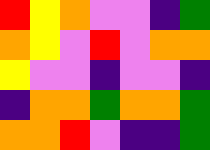[["red", "yellow", "orange", "violet", "violet", "indigo", "green"], ["orange", "yellow", "violet", "red", "violet", "orange", "orange"], ["yellow", "violet", "violet", "indigo", "violet", "violet", "indigo"], ["indigo", "orange", "orange", "green", "orange", "orange", "green"], ["orange", "orange", "red", "violet", "indigo", "indigo", "green"]]